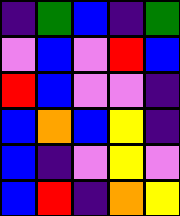[["indigo", "green", "blue", "indigo", "green"], ["violet", "blue", "violet", "red", "blue"], ["red", "blue", "violet", "violet", "indigo"], ["blue", "orange", "blue", "yellow", "indigo"], ["blue", "indigo", "violet", "yellow", "violet"], ["blue", "red", "indigo", "orange", "yellow"]]